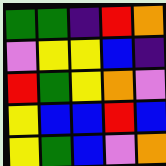[["green", "green", "indigo", "red", "orange"], ["violet", "yellow", "yellow", "blue", "indigo"], ["red", "green", "yellow", "orange", "violet"], ["yellow", "blue", "blue", "red", "blue"], ["yellow", "green", "blue", "violet", "orange"]]